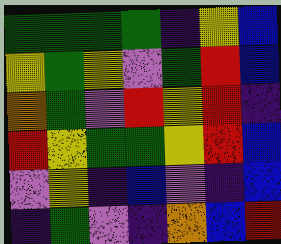[["green", "green", "green", "green", "indigo", "yellow", "blue"], ["yellow", "green", "yellow", "violet", "green", "red", "blue"], ["orange", "green", "violet", "red", "yellow", "red", "indigo"], ["red", "yellow", "green", "green", "yellow", "red", "blue"], ["violet", "yellow", "indigo", "blue", "violet", "indigo", "blue"], ["indigo", "green", "violet", "indigo", "orange", "blue", "red"]]